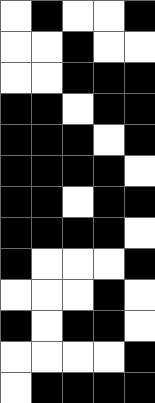[["white", "black", "white", "white", "black"], ["white", "white", "black", "white", "white"], ["white", "white", "black", "black", "black"], ["black", "black", "white", "black", "black"], ["black", "black", "black", "white", "black"], ["black", "black", "black", "black", "white"], ["black", "black", "white", "black", "black"], ["black", "black", "black", "black", "white"], ["black", "white", "white", "white", "black"], ["white", "white", "white", "black", "white"], ["black", "white", "black", "black", "white"], ["white", "white", "white", "white", "black"], ["white", "black", "black", "black", "black"]]